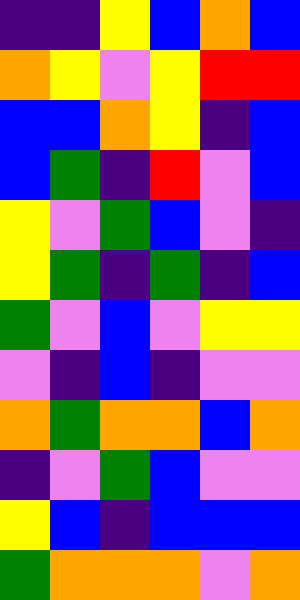[["indigo", "indigo", "yellow", "blue", "orange", "blue"], ["orange", "yellow", "violet", "yellow", "red", "red"], ["blue", "blue", "orange", "yellow", "indigo", "blue"], ["blue", "green", "indigo", "red", "violet", "blue"], ["yellow", "violet", "green", "blue", "violet", "indigo"], ["yellow", "green", "indigo", "green", "indigo", "blue"], ["green", "violet", "blue", "violet", "yellow", "yellow"], ["violet", "indigo", "blue", "indigo", "violet", "violet"], ["orange", "green", "orange", "orange", "blue", "orange"], ["indigo", "violet", "green", "blue", "violet", "violet"], ["yellow", "blue", "indigo", "blue", "blue", "blue"], ["green", "orange", "orange", "orange", "violet", "orange"]]